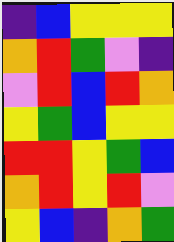[["indigo", "blue", "yellow", "yellow", "yellow"], ["orange", "red", "green", "violet", "indigo"], ["violet", "red", "blue", "red", "orange"], ["yellow", "green", "blue", "yellow", "yellow"], ["red", "red", "yellow", "green", "blue"], ["orange", "red", "yellow", "red", "violet"], ["yellow", "blue", "indigo", "orange", "green"]]